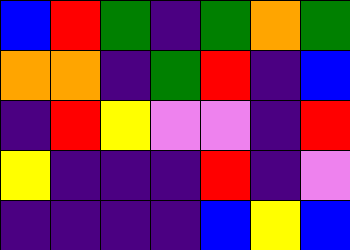[["blue", "red", "green", "indigo", "green", "orange", "green"], ["orange", "orange", "indigo", "green", "red", "indigo", "blue"], ["indigo", "red", "yellow", "violet", "violet", "indigo", "red"], ["yellow", "indigo", "indigo", "indigo", "red", "indigo", "violet"], ["indigo", "indigo", "indigo", "indigo", "blue", "yellow", "blue"]]